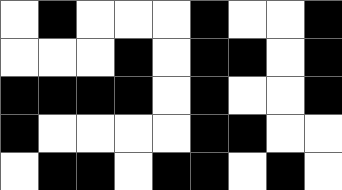[["white", "black", "white", "white", "white", "black", "white", "white", "black"], ["white", "white", "white", "black", "white", "black", "black", "white", "black"], ["black", "black", "black", "black", "white", "black", "white", "white", "black"], ["black", "white", "white", "white", "white", "black", "black", "white", "white"], ["white", "black", "black", "white", "black", "black", "white", "black", "white"]]